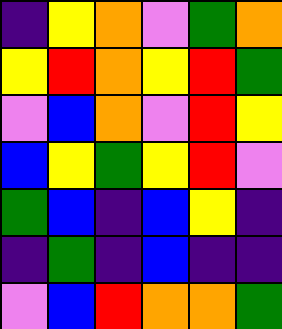[["indigo", "yellow", "orange", "violet", "green", "orange"], ["yellow", "red", "orange", "yellow", "red", "green"], ["violet", "blue", "orange", "violet", "red", "yellow"], ["blue", "yellow", "green", "yellow", "red", "violet"], ["green", "blue", "indigo", "blue", "yellow", "indigo"], ["indigo", "green", "indigo", "blue", "indigo", "indigo"], ["violet", "blue", "red", "orange", "orange", "green"]]